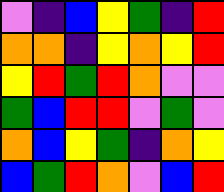[["violet", "indigo", "blue", "yellow", "green", "indigo", "red"], ["orange", "orange", "indigo", "yellow", "orange", "yellow", "red"], ["yellow", "red", "green", "red", "orange", "violet", "violet"], ["green", "blue", "red", "red", "violet", "green", "violet"], ["orange", "blue", "yellow", "green", "indigo", "orange", "yellow"], ["blue", "green", "red", "orange", "violet", "blue", "red"]]